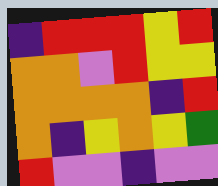[["indigo", "red", "red", "red", "yellow", "red"], ["orange", "orange", "violet", "red", "yellow", "yellow"], ["orange", "orange", "orange", "orange", "indigo", "red"], ["orange", "indigo", "yellow", "orange", "yellow", "green"], ["red", "violet", "violet", "indigo", "violet", "violet"]]